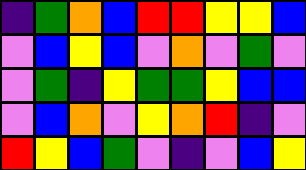[["indigo", "green", "orange", "blue", "red", "red", "yellow", "yellow", "blue"], ["violet", "blue", "yellow", "blue", "violet", "orange", "violet", "green", "violet"], ["violet", "green", "indigo", "yellow", "green", "green", "yellow", "blue", "blue"], ["violet", "blue", "orange", "violet", "yellow", "orange", "red", "indigo", "violet"], ["red", "yellow", "blue", "green", "violet", "indigo", "violet", "blue", "yellow"]]